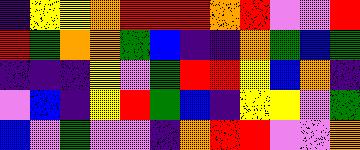[["indigo", "yellow", "yellow", "orange", "red", "red", "red", "orange", "red", "violet", "violet", "red"], ["red", "green", "orange", "orange", "green", "blue", "indigo", "indigo", "orange", "green", "blue", "green"], ["indigo", "indigo", "indigo", "yellow", "violet", "green", "red", "red", "yellow", "blue", "orange", "indigo"], ["violet", "blue", "indigo", "yellow", "red", "green", "blue", "indigo", "yellow", "yellow", "violet", "green"], ["blue", "violet", "green", "violet", "violet", "indigo", "orange", "red", "red", "violet", "violet", "orange"]]